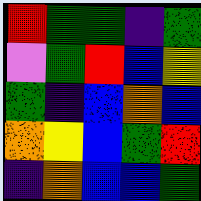[["red", "green", "green", "indigo", "green"], ["violet", "green", "red", "blue", "yellow"], ["green", "indigo", "blue", "orange", "blue"], ["orange", "yellow", "blue", "green", "red"], ["indigo", "orange", "blue", "blue", "green"]]